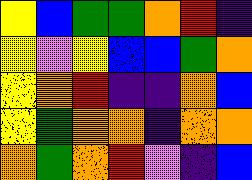[["yellow", "blue", "green", "green", "orange", "red", "indigo"], ["yellow", "violet", "yellow", "blue", "blue", "green", "orange"], ["yellow", "orange", "red", "indigo", "indigo", "orange", "blue"], ["yellow", "green", "orange", "orange", "indigo", "orange", "orange"], ["orange", "green", "orange", "red", "violet", "indigo", "blue"]]